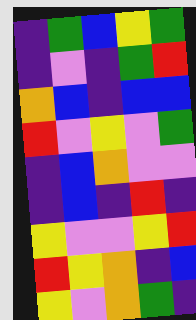[["indigo", "green", "blue", "yellow", "green"], ["indigo", "violet", "indigo", "green", "red"], ["orange", "blue", "indigo", "blue", "blue"], ["red", "violet", "yellow", "violet", "green"], ["indigo", "blue", "orange", "violet", "violet"], ["indigo", "blue", "indigo", "red", "indigo"], ["yellow", "violet", "violet", "yellow", "red"], ["red", "yellow", "orange", "indigo", "blue"], ["yellow", "violet", "orange", "green", "indigo"]]